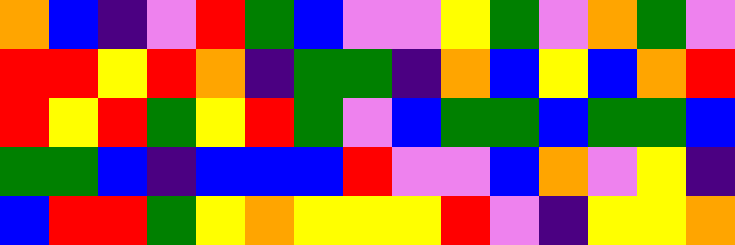[["orange", "blue", "indigo", "violet", "red", "green", "blue", "violet", "violet", "yellow", "green", "violet", "orange", "green", "violet"], ["red", "red", "yellow", "red", "orange", "indigo", "green", "green", "indigo", "orange", "blue", "yellow", "blue", "orange", "red"], ["red", "yellow", "red", "green", "yellow", "red", "green", "violet", "blue", "green", "green", "blue", "green", "green", "blue"], ["green", "green", "blue", "indigo", "blue", "blue", "blue", "red", "violet", "violet", "blue", "orange", "violet", "yellow", "indigo"], ["blue", "red", "red", "green", "yellow", "orange", "yellow", "yellow", "yellow", "red", "violet", "indigo", "yellow", "yellow", "orange"]]